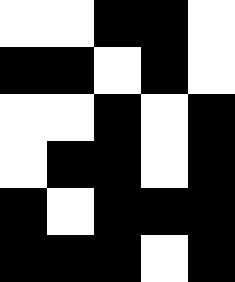[["white", "white", "black", "black", "white"], ["black", "black", "white", "black", "white"], ["white", "white", "black", "white", "black"], ["white", "black", "black", "white", "black"], ["black", "white", "black", "black", "black"], ["black", "black", "black", "white", "black"]]